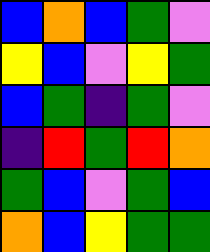[["blue", "orange", "blue", "green", "violet"], ["yellow", "blue", "violet", "yellow", "green"], ["blue", "green", "indigo", "green", "violet"], ["indigo", "red", "green", "red", "orange"], ["green", "blue", "violet", "green", "blue"], ["orange", "blue", "yellow", "green", "green"]]